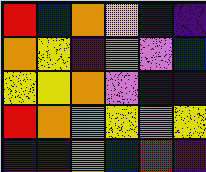[["red", "blue", "orange", "yellow", "blue", "indigo"], ["orange", "yellow", "indigo", "orange", "violet", "blue"], ["yellow", "yellow", "orange", "violet", "blue", "blue"], ["red", "orange", "violet", "yellow", "violet", "yellow"], ["indigo", "indigo", "orange", "blue", "red", "indigo"]]